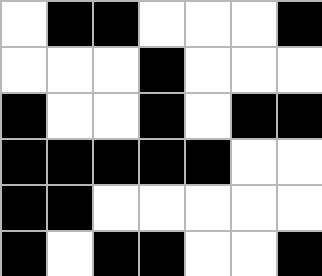[["white", "black", "black", "white", "white", "white", "black"], ["white", "white", "white", "black", "white", "white", "white"], ["black", "white", "white", "black", "white", "black", "black"], ["black", "black", "black", "black", "black", "white", "white"], ["black", "black", "white", "white", "white", "white", "white"], ["black", "white", "black", "black", "white", "white", "black"]]